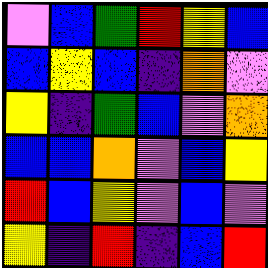[["violet", "blue", "green", "red", "yellow", "blue"], ["blue", "yellow", "blue", "indigo", "orange", "violet"], ["yellow", "indigo", "green", "blue", "violet", "orange"], ["blue", "blue", "orange", "violet", "blue", "yellow"], ["red", "blue", "yellow", "violet", "blue", "violet"], ["yellow", "indigo", "red", "indigo", "blue", "red"]]